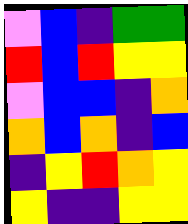[["violet", "blue", "indigo", "green", "green"], ["red", "blue", "red", "yellow", "yellow"], ["violet", "blue", "blue", "indigo", "orange"], ["orange", "blue", "orange", "indigo", "blue"], ["indigo", "yellow", "red", "orange", "yellow"], ["yellow", "indigo", "indigo", "yellow", "yellow"]]